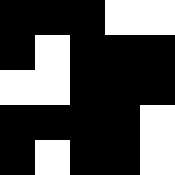[["black", "black", "black", "white", "white"], ["black", "white", "black", "black", "black"], ["white", "white", "black", "black", "black"], ["black", "black", "black", "black", "white"], ["black", "white", "black", "black", "white"]]